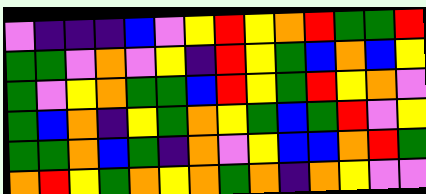[["violet", "indigo", "indigo", "indigo", "blue", "violet", "yellow", "red", "yellow", "orange", "red", "green", "green", "red"], ["green", "green", "violet", "orange", "violet", "yellow", "indigo", "red", "yellow", "green", "blue", "orange", "blue", "yellow"], ["green", "violet", "yellow", "orange", "green", "green", "blue", "red", "yellow", "green", "red", "yellow", "orange", "violet"], ["green", "blue", "orange", "indigo", "yellow", "green", "orange", "yellow", "green", "blue", "green", "red", "violet", "yellow"], ["green", "green", "orange", "blue", "green", "indigo", "orange", "violet", "yellow", "blue", "blue", "orange", "red", "green"], ["orange", "red", "yellow", "green", "orange", "yellow", "orange", "green", "orange", "indigo", "orange", "yellow", "violet", "violet"]]